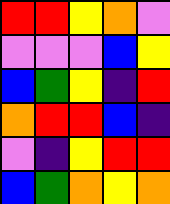[["red", "red", "yellow", "orange", "violet"], ["violet", "violet", "violet", "blue", "yellow"], ["blue", "green", "yellow", "indigo", "red"], ["orange", "red", "red", "blue", "indigo"], ["violet", "indigo", "yellow", "red", "red"], ["blue", "green", "orange", "yellow", "orange"]]